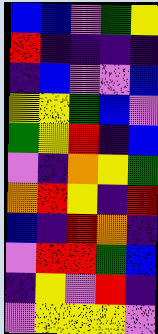[["blue", "blue", "violet", "green", "yellow"], ["red", "indigo", "indigo", "indigo", "indigo"], ["indigo", "blue", "violet", "violet", "blue"], ["yellow", "yellow", "green", "blue", "violet"], ["green", "yellow", "red", "indigo", "blue"], ["violet", "indigo", "orange", "yellow", "green"], ["orange", "red", "yellow", "indigo", "red"], ["blue", "indigo", "red", "orange", "indigo"], ["violet", "red", "red", "green", "blue"], ["indigo", "yellow", "violet", "red", "indigo"], ["violet", "yellow", "yellow", "yellow", "violet"]]